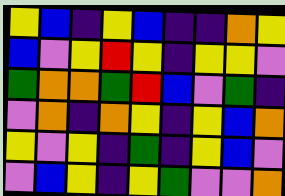[["yellow", "blue", "indigo", "yellow", "blue", "indigo", "indigo", "orange", "yellow"], ["blue", "violet", "yellow", "red", "yellow", "indigo", "yellow", "yellow", "violet"], ["green", "orange", "orange", "green", "red", "blue", "violet", "green", "indigo"], ["violet", "orange", "indigo", "orange", "yellow", "indigo", "yellow", "blue", "orange"], ["yellow", "violet", "yellow", "indigo", "green", "indigo", "yellow", "blue", "violet"], ["violet", "blue", "yellow", "indigo", "yellow", "green", "violet", "violet", "orange"]]